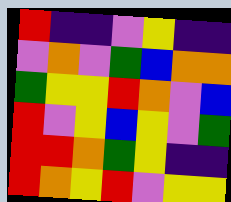[["red", "indigo", "indigo", "violet", "yellow", "indigo", "indigo"], ["violet", "orange", "violet", "green", "blue", "orange", "orange"], ["green", "yellow", "yellow", "red", "orange", "violet", "blue"], ["red", "violet", "yellow", "blue", "yellow", "violet", "green"], ["red", "red", "orange", "green", "yellow", "indigo", "indigo"], ["red", "orange", "yellow", "red", "violet", "yellow", "yellow"]]